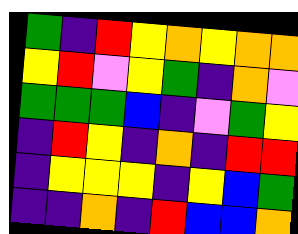[["green", "indigo", "red", "yellow", "orange", "yellow", "orange", "orange"], ["yellow", "red", "violet", "yellow", "green", "indigo", "orange", "violet"], ["green", "green", "green", "blue", "indigo", "violet", "green", "yellow"], ["indigo", "red", "yellow", "indigo", "orange", "indigo", "red", "red"], ["indigo", "yellow", "yellow", "yellow", "indigo", "yellow", "blue", "green"], ["indigo", "indigo", "orange", "indigo", "red", "blue", "blue", "orange"]]